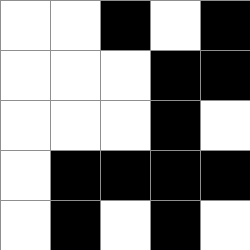[["white", "white", "black", "white", "black"], ["white", "white", "white", "black", "black"], ["white", "white", "white", "black", "white"], ["white", "black", "black", "black", "black"], ["white", "black", "white", "black", "white"]]